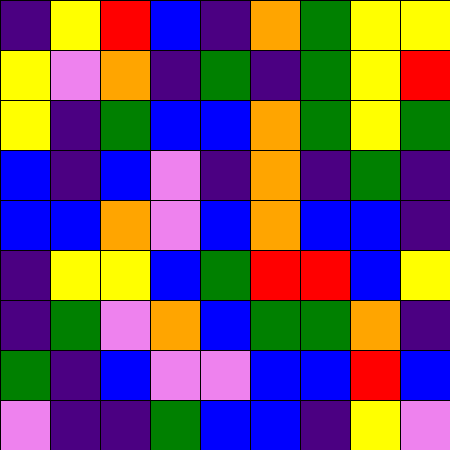[["indigo", "yellow", "red", "blue", "indigo", "orange", "green", "yellow", "yellow"], ["yellow", "violet", "orange", "indigo", "green", "indigo", "green", "yellow", "red"], ["yellow", "indigo", "green", "blue", "blue", "orange", "green", "yellow", "green"], ["blue", "indigo", "blue", "violet", "indigo", "orange", "indigo", "green", "indigo"], ["blue", "blue", "orange", "violet", "blue", "orange", "blue", "blue", "indigo"], ["indigo", "yellow", "yellow", "blue", "green", "red", "red", "blue", "yellow"], ["indigo", "green", "violet", "orange", "blue", "green", "green", "orange", "indigo"], ["green", "indigo", "blue", "violet", "violet", "blue", "blue", "red", "blue"], ["violet", "indigo", "indigo", "green", "blue", "blue", "indigo", "yellow", "violet"]]